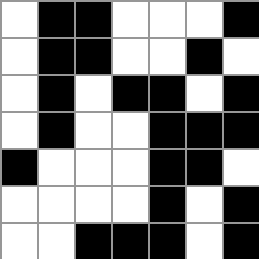[["white", "black", "black", "white", "white", "white", "black"], ["white", "black", "black", "white", "white", "black", "white"], ["white", "black", "white", "black", "black", "white", "black"], ["white", "black", "white", "white", "black", "black", "black"], ["black", "white", "white", "white", "black", "black", "white"], ["white", "white", "white", "white", "black", "white", "black"], ["white", "white", "black", "black", "black", "white", "black"]]